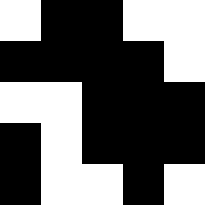[["white", "black", "black", "white", "white"], ["black", "black", "black", "black", "white"], ["white", "white", "black", "black", "black"], ["black", "white", "black", "black", "black"], ["black", "white", "white", "black", "white"]]